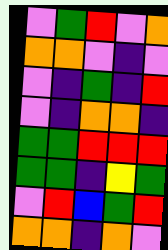[["violet", "green", "red", "violet", "orange"], ["orange", "orange", "violet", "indigo", "violet"], ["violet", "indigo", "green", "indigo", "red"], ["violet", "indigo", "orange", "orange", "indigo"], ["green", "green", "red", "red", "red"], ["green", "green", "indigo", "yellow", "green"], ["violet", "red", "blue", "green", "red"], ["orange", "orange", "indigo", "orange", "violet"]]